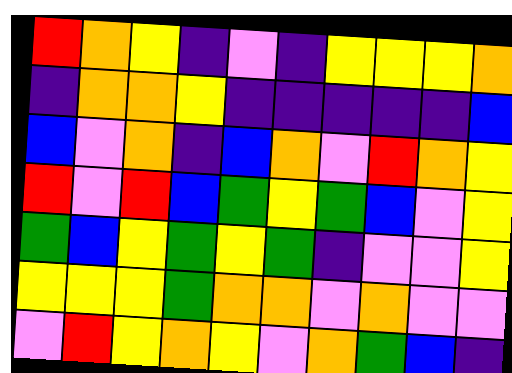[["red", "orange", "yellow", "indigo", "violet", "indigo", "yellow", "yellow", "yellow", "orange"], ["indigo", "orange", "orange", "yellow", "indigo", "indigo", "indigo", "indigo", "indigo", "blue"], ["blue", "violet", "orange", "indigo", "blue", "orange", "violet", "red", "orange", "yellow"], ["red", "violet", "red", "blue", "green", "yellow", "green", "blue", "violet", "yellow"], ["green", "blue", "yellow", "green", "yellow", "green", "indigo", "violet", "violet", "yellow"], ["yellow", "yellow", "yellow", "green", "orange", "orange", "violet", "orange", "violet", "violet"], ["violet", "red", "yellow", "orange", "yellow", "violet", "orange", "green", "blue", "indigo"]]